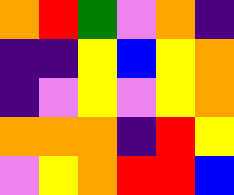[["orange", "red", "green", "violet", "orange", "indigo"], ["indigo", "indigo", "yellow", "blue", "yellow", "orange"], ["indigo", "violet", "yellow", "violet", "yellow", "orange"], ["orange", "orange", "orange", "indigo", "red", "yellow"], ["violet", "yellow", "orange", "red", "red", "blue"]]